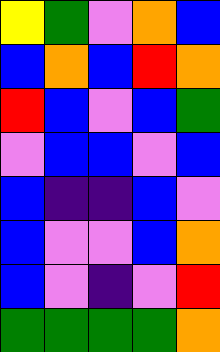[["yellow", "green", "violet", "orange", "blue"], ["blue", "orange", "blue", "red", "orange"], ["red", "blue", "violet", "blue", "green"], ["violet", "blue", "blue", "violet", "blue"], ["blue", "indigo", "indigo", "blue", "violet"], ["blue", "violet", "violet", "blue", "orange"], ["blue", "violet", "indigo", "violet", "red"], ["green", "green", "green", "green", "orange"]]